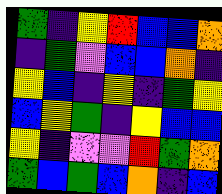[["green", "indigo", "yellow", "red", "blue", "blue", "orange"], ["indigo", "green", "violet", "blue", "blue", "orange", "indigo"], ["yellow", "blue", "indigo", "yellow", "indigo", "green", "yellow"], ["blue", "yellow", "green", "indigo", "yellow", "blue", "blue"], ["yellow", "indigo", "violet", "violet", "red", "green", "orange"], ["green", "blue", "green", "blue", "orange", "indigo", "blue"]]